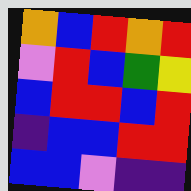[["orange", "blue", "red", "orange", "red"], ["violet", "red", "blue", "green", "yellow"], ["blue", "red", "red", "blue", "red"], ["indigo", "blue", "blue", "red", "red"], ["blue", "blue", "violet", "indigo", "indigo"]]